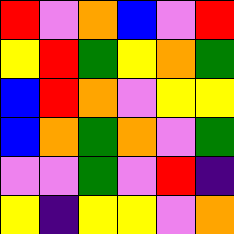[["red", "violet", "orange", "blue", "violet", "red"], ["yellow", "red", "green", "yellow", "orange", "green"], ["blue", "red", "orange", "violet", "yellow", "yellow"], ["blue", "orange", "green", "orange", "violet", "green"], ["violet", "violet", "green", "violet", "red", "indigo"], ["yellow", "indigo", "yellow", "yellow", "violet", "orange"]]